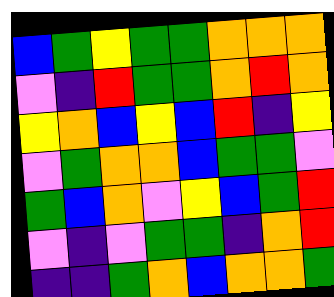[["blue", "green", "yellow", "green", "green", "orange", "orange", "orange"], ["violet", "indigo", "red", "green", "green", "orange", "red", "orange"], ["yellow", "orange", "blue", "yellow", "blue", "red", "indigo", "yellow"], ["violet", "green", "orange", "orange", "blue", "green", "green", "violet"], ["green", "blue", "orange", "violet", "yellow", "blue", "green", "red"], ["violet", "indigo", "violet", "green", "green", "indigo", "orange", "red"], ["indigo", "indigo", "green", "orange", "blue", "orange", "orange", "green"]]